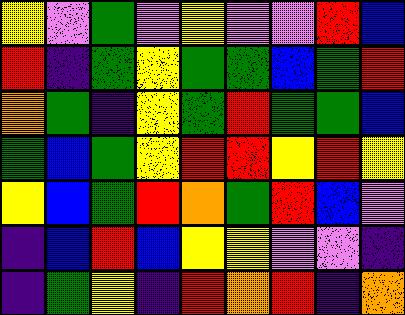[["yellow", "violet", "green", "violet", "yellow", "violet", "violet", "red", "blue"], ["red", "indigo", "green", "yellow", "green", "green", "blue", "green", "red"], ["orange", "green", "indigo", "yellow", "green", "red", "green", "green", "blue"], ["green", "blue", "green", "yellow", "red", "red", "yellow", "red", "yellow"], ["yellow", "blue", "green", "red", "orange", "green", "red", "blue", "violet"], ["indigo", "blue", "red", "blue", "yellow", "yellow", "violet", "violet", "indigo"], ["indigo", "green", "yellow", "indigo", "red", "orange", "red", "indigo", "orange"]]